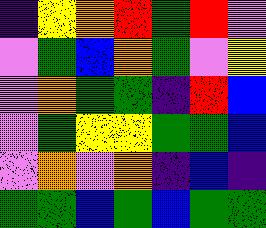[["indigo", "yellow", "orange", "red", "green", "red", "violet"], ["violet", "green", "blue", "orange", "green", "violet", "yellow"], ["violet", "orange", "green", "green", "indigo", "red", "blue"], ["violet", "green", "yellow", "yellow", "green", "green", "blue"], ["violet", "orange", "violet", "orange", "indigo", "blue", "indigo"], ["green", "green", "blue", "green", "blue", "green", "green"]]